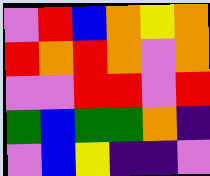[["violet", "red", "blue", "orange", "yellow", "orange"], ["red", "orange", "red", "orange", "violet", "orange"], ["violet", "violet", "red", "red", "violet", "red"], ["green", "blue", "green", "green", "orange", "indigo"], ["violet", "blue", "yellow", "indigo", "indigo", "violet"]]